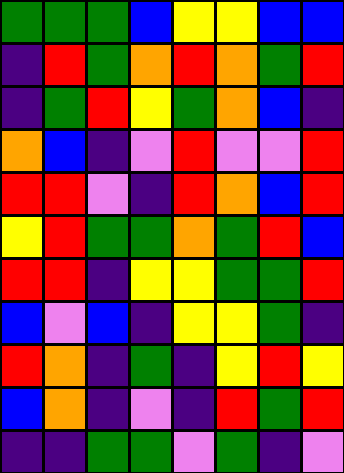[["green", "green", "green", "blue", "yellow", "yellow", "blue", "blue"], ["indigo", "red", "green", "orange", "red", "orange", "green", "red"], ["indigo", "green", "red", "yellow", "green", "orange", "blue", "indigo"], ["orange", "blue", "indigo", "violet", "red", "violet", "violet", "red"], ["red", "red", "violet", "indigo", "red", "orange", "blue", "red"], ["yellow", "red", "green", "green", "orange", "green", "red", "blue"], ["red", "red", "indigo", "yellow", "yellow", "green", "green", "red"], ["blue", "violet", "blue", "indigo", "yellow", "yellow", "green", "indigo"], ["red", "orange", "indigo", "green", "indigo", "yellow", "red", "yellow"], ["blue", "orange", "indigo", "violet", "indigo", "red", "green", "red"], ["indigo", "indigo", "green", "green", "violet", "green", "indigo", "violet"]]